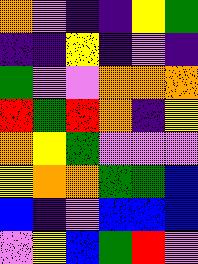[["orange", "violet", "indigo", "indigo", "yellow", "green"], ["indigo", "indigo", "yellow", "indigo", "violet", "indigo"], ["green", "violet", "violet", "orange", "orange", "orange"], ["red", "green", "red", "orange", "indigo", "yellow"], ["orange", "yellow", "green", "violet", "violet", "violet"], ["yellow", "orange", "orange", "green", "green", "blue"], ["blue", "indigo", "violet", "blue", "blue", "blue"], ["violet", "yellow", "blue", "green", "red", "violet"]]